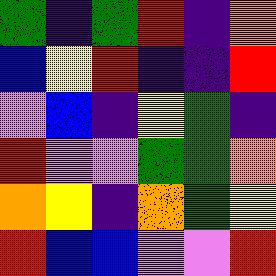[["green", "indigo", "green", "red", "indigo", "orange"], ["blue", "yellow", "red", "indigo", "indigo", "red"], ["violet", "blue", "indigo", "yellow", "green", "indigo"], ["red", "violet", "violet", "green", "green", "orange"], ["orange", "yellow", "indigo", "orange", "green", "yellow"], ["red", "blue", "blue", "violet", "violet", "red"]]